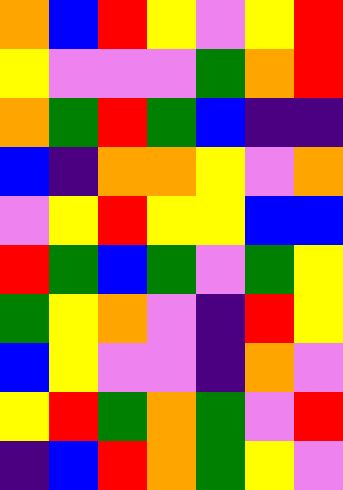[["orange", "blue", "red", "yellow", "violet", "yellow", "red"], ["yellow", "violet", "violet", "violet", "green", "orange", "red"], ["orange", "green", "red", "green", "blue", "indigo", "indigo"], ["blue", "indigo", "orange", "orange", "yellow", "violet", "orange"], ["violet", "yellow", "red", "yellow", "yellow", "blue", "blue"], ["red", "green", "blue", "green", "violet", "green", "yellow"], ["green", "yellow", "orange", "violet", "indigo", "red", "yellow"], ["blue", "yellow", "violet", "violet", "indigo", "orange", "violet"], ["yellow", "red", "green", "orange", "green", "violet", "red"], ["indigo", "blue", "red", "orange", "green", "yellow", "violet"]]